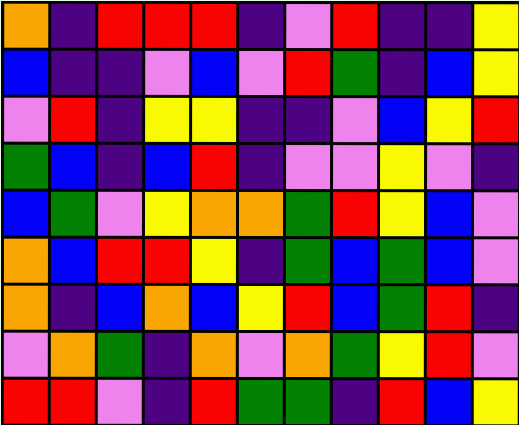[["orange", "indigo", "red", "red", "red", "indigo", "violet", "red", "indigo", "indigo", "yellow"], ["blue", "indigo", "indigo", "violet", "blue", "violet", "red", "green", "indigo", "blue", "yellow"], ["violet", "red", "indigo", "yellow", "yellow", "indigo", "indigo", "violet", "blue", "yellow", "red"], ["green", "blue", "indigo", "blue", "red", "indigo", "violet", "violet", "yellow", "violet", "indigo"], ["blue", "green", "violet", "yellow", "orange", "orange", "green", "red", "yellow", "blue", "violet"], ["orange", "blue", "red", "red", "yellow", "indigo", "green", "blue", "green", "blue", "violet"], ["orange", "indigo", "blue", "orange", "blue", "yellow", "red", "blue", "green", "red", "indigo"], ["violet", "orange", "green", "indigo", "orange", "violet", "orange", "green", "yellow", "red", "violet"], ["red", "red", "violet", "indigo", "red", "green", "green", "indigo", "red", "blue", "yellow"]]